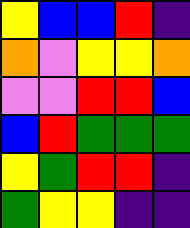[["yellow", "blue", "blue", "red", "indigo"], ["orange", "violet", "yellow", "yellow", "orange"], ["violet", "violet", "red", "red", "blue"], ["blue", "red", "green", "green", "green"], ["yellow", "green", "red", "red", "indigo"], ["green", "yellow", "yellow", "indigo", "indigo"]]